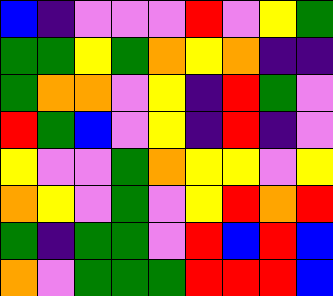[["blue", "indigo", "violet", "violet", "violet", "red", "violet", "yellow", "green"], ["green", "green", "yellow", "green", "orange", "yellow", "orange", "indigo", "indigo"], ["green", "orange", "orange", "violet", "yellow", "indigo", "red", "green", "violet"], ["red", "green", "blue", "violet", "yellow", "indigo", "red", "indigo", "violet"], ["yellow", "violet", "violet", "green", "orange", "yellow", "yellow", "violet", "yellow"], ["orange", "yellow", "violet", "green", "violet", "yellow", "red", "orange", "red"], ["green", "indigo", "green", "green", "violet", "red", "blue", "red", "blue"], ["orange", "violet", "green", "green", "green", "red", "red", "red", "blue"]]